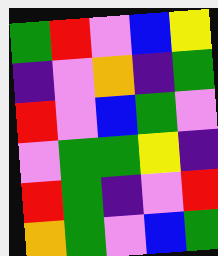[["green", "red", "violet", "blue", "yellow"], ["indigo", "violet", "orange", "indigo", "green"], ["red", "violet", "blue", "green", "violet"], ["violet", "green", "green", "yellow", "indigo"], ["red", "green", "indigo", "violet", "red"], ["orange", "green", "violet", "blue", "green"]]